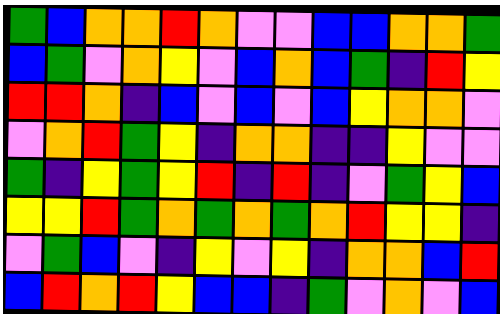[["green", "blue", "orange", "orange", "red", "orange", "violet", "violet", "blue", "blue", "orange", "orange", "green"], ["blue", "green", "violet", "orange", "yellow", "violet", "blue", "orange", "blue", "green", "indigo", "red", "yellow"], ["red", "red", "orange", "indigo", "blue", "violet", "blue", "violet", "blue", "yellow", "orange", "orange", "violet"], ["violet", "orange", "red", "green", "yellow", "indigo", "orange", "orange", "indigo", "indigo", "yellow", "violet", "violet"], ["green", "indigo", "yellow", "green", "yellow", "red", "indigo", "red", "indigo", "violet", "green", "yellow", "blue"], ["yellow", "yellow", "red", "green", "orange", "green", "orange", "green", "orange", "red", "yellow", "yellow", "indigo"], ["violet", "green", "blue", "violet", "indigo", "yellow", "violet", "yellow", "indigo", "orange", "orange", "blue", "red"], ["blue", "red", "orange", "red", "yellow", "blue", "blue", "indigo", "green", "violet", "orange", "violet", "blue"]]